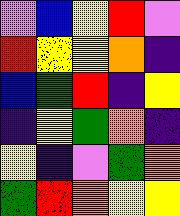[["violet", "blue", "yellow", "red", "violet"], ["red", "yellow", "yellow", "orange", "indigo"], ["blue", "green", "red", "indigo", "yellow"], ["indigo", "yellow", "green", "orange", "indigo"], ["yellow", "indigo", "violet", "green", "orange"], ["green", "red", "orange", "yellow", "yellow"]]